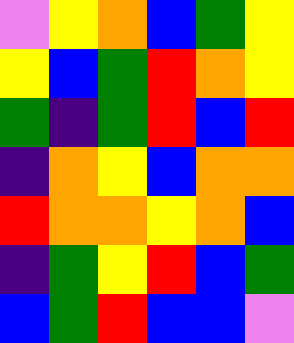[["violet", "yellow", "orange", "blue", "green", "yellow"], ["yellow", "blue", "green", "red", "orange", "yellow"], ["green", "indigo", "green", "red", "blue", "red"], ["indigo", "orange", "yellow", "blue", "orange", "orange"], ["red", "orange", "orange", "yellow", "orange", "blue"], ["indigo", "green", "yellow", "red", "blue", "green"], ["blue", "green", "red", "blue", "blue", "violet"]]